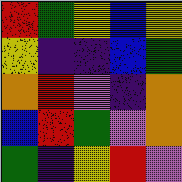[["red", "green", "yellow", "blue", "yellow"], ["yellow", "indigo", "indigo", "blue", "green"], ["orange", "red", "violet", "indigo", "orange"], ["blue", "red", "green", "violet", "orange"], ["green", "indigo", "yellow", "red", "violet"]]